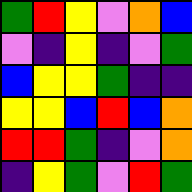[["green", "red", "yellow", "violet", "orange", "blue"], ["violet", "indigo", "yellow", "indigo", "violet", "green"], ["blue", "yellow", "yellow", "green", "indigo", "indigo"], ["yellow", "yellow", "blue", "red", "blue", "orange"], ["red", "red", "green", "indigo", "violet", "orange"], ["indigo", "yellow", "green", "violet", "red", "green"]]